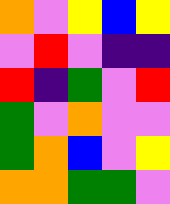[["orange", "violet", "yellow", "blue", "yellow"], ["violet", "red", "violet", "indigo", "indigo"], ["red", "indigo", "green", "violet", "red"], ["green", "violet", "orange", "violet", "violet"], ["green", "orange", "blue", "violet", "yellow"], ["orange", "orange", "green", "green", "violet"]]